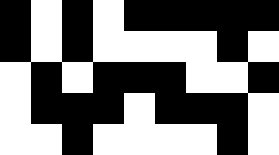[["black", "white", "black", "white", "black", "black", "black", "black", "black"], ["black", "white", "black", "white", "white", "white", "white", "black", "white"], ["white", "black", "white", "black", "black", "black", "white", "white", "black"], ["white", "black", "black", "black", "white", "black", "black", "black", "white"], ["white", "white", "black", "white", "white", "white", "white", "black", "white"]]